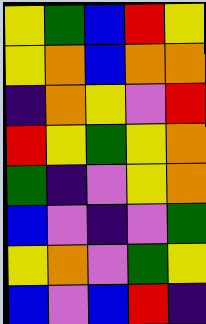[["yellow", "green", "blue", "red", "yellow"], ["yellow", "orange", "blue", "orange", "orange"], ["indigo", "orange", "yellow", "violet", "red"], ["red", "yellow", "green", "yellow", "orange"], ["green", "indigo", "violet", "yellow", "orange"], ["blue", "violet", "indigo", "violet", "green"], ["yellow", "orange", "violet", "green", "yellow"], ["blue", "violet", "blue", "red", "indigo"]]